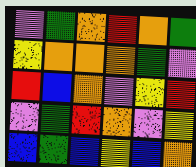[["violet", "green", "orange", "red", "orange", "green"], ["yellow", "orange", "orange", "orange", "green", "violet"], ["red", "blue", "orange", "violet", "yellow", "red"], ["violet", "green", "red", "orange", "violet", "yellow"], ["blue", "green", "blue", "yellow", "blue", "orange"]]